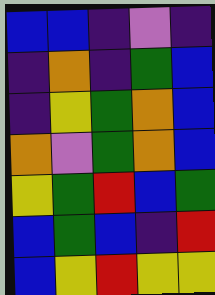[["blue", "blue", "indigo", "violet", "indigo"], ["indigo", "orange", "indigo", "green", "blue"], ["indigo", "yellow", "green", "orange", "blue"], ["orange", "violet", "green", "orange", "blue"], ["yellow", "green", "red", "blue", "green"], ["blue", "green", "blue", "indigo", "red"], ["blue", "yellow", "red", "yellow", "yellow"]]